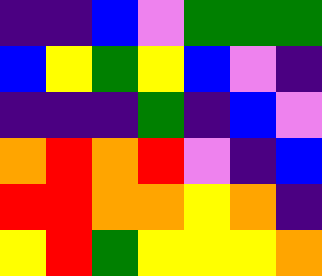[["indigo", "indigo", "blue", "violet", "green", "green", "green"], ["blue", "yellow", "green", "yellow", "blue", "violet", "indigo"], ["indigo", "indigo", "indigo", "green", "indigo", "blue", "violet"], ["orange", "red", "orange", "red", "violet", "indigo", "blue"], ["red", "red", "orange", "orange", "yellow", "orange", "indigo"], ["yellow", "red", "green", "yellow", "yellow", "yellow", "orange"]]